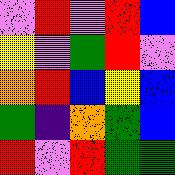[["violet", "red", "violet", "red", "blue"], ["yellow", "violet", "green", "red", "violet"], ["orange", "red", "blue", "yellow", "blue"], ["green", "indigo", "orange", "green", "blue"], ["red", "violet", "red", "green", "green"]]